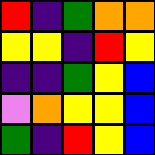[["red", "indigo", "green", "orange", "orange"], ["yellow", "yellow", "indigo", "red", "yellow"], ["indigo", "indigo", "green", "yellow", "blue"], ["violet", "orange", "yellow", "yellow", "blue"], ["green", "indigo", "red", "yellow", "blue"]]